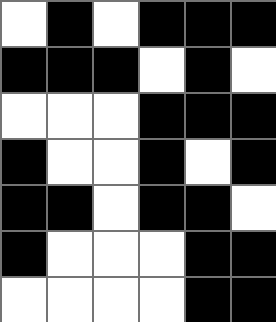[["white", "black", "white", "black", "black", "black"], ["black", "black", "black", "white", "black", "white"], ["white", "white", "white", "black", "black", "black"], ["black", "white", "white", "black", "white", "black"], ["black", "black", "white", "black", "black", "white"], ["black", "white", "white", "white", "black", "black"], ["white", "white", "white", "white", "black", "black"]]